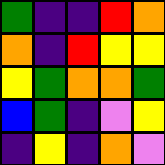[["green", "indigo", "indigo", "red", "orange"], ["orange", "indigo", "red", "yellow", "yellow"], ["yellow", "green", "orange", "orange", "green"], ["blue", "green", "indigo", "violet", "yellow"], ["indigo", "yellow", "indigo", "orange", "violet"]]